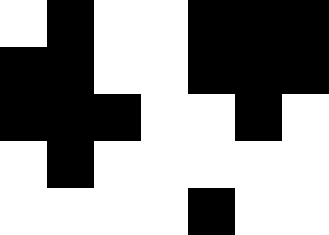[["white", "black", "white", "white", "black", "black", "black"], ["black", "black", "white", "white", "black", "black", "black"], ["black", "black", "black", "white", "white", "black", "white"], ["white", "black", "white", "white", "white", "white", "white"], ["white", "white", "white", "white", "black", "white", "white"]]